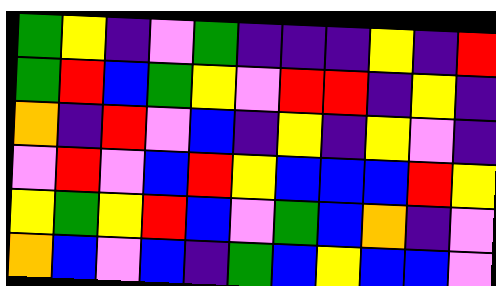[["green", "yellow", "indigo", "violet", "green", "indigo", "indigo", "indigo", "yellow", "indigo", "red"], ["green", "red", "blue", "green", "yellow", "violet", "red", "red", "indigo", "yellow", "indigo"], ["orange", "indigo", "red", "violet", "blue", "indigo", "yellow", "indigo", "yellow", "violet", "indigo"], ["violet", "red", "violet", "blue", "red", "yellow", "blue", "blue", "blue", "red", "yellow"], ["yellow", "green", "yellow", "red", "blue", "violet", "green", "blue", "orange", "indigo", "violet"], ["orange", "blue", "violet", "blue", "indigo", "green", "blue", "yellow", "blue", "blue", "violet"]]